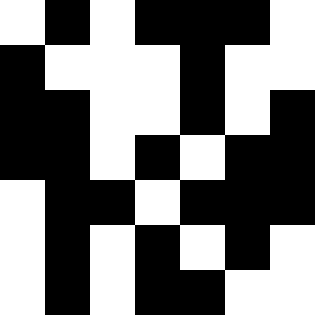[["white", "black", "white", "black", "black", "black", "white"], ["black", "white", "white", "white", "black", "white", "white"], ["black", "black", "white", "white", "black", "white", "black"], ["black", "black", "white", "black", "white", "black", "black"], ["white", "black", "black", "white", "black", "black", "black"], ["white", "black", "white", "black", "white", "black", "white"], ["white", "black", "white", "black", "black", "white", "white"]]